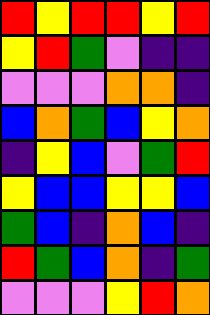[["red", "yellow", "red", "red", "yellow", "red"], ["yellow", "red", "green", "violet", "indigo", "indigo"], ["violet", "violet", "violet", "orange", "orange", "indigo"], ["blue", "orange", "green", "blue", "yellow", "orange"], ["indigo", "yellow", "blue", "violet", "green", "red"], ["yellow", "blue", "blue", "yellow", "yellow", "blue"], ["green", "blue", "indigo", "orange", "blue", "indigo"], ["red", "green", "blue", "orange", "indigo", "green"], ["violet", "violet", "violet", "yellow", "red", "orange"]]